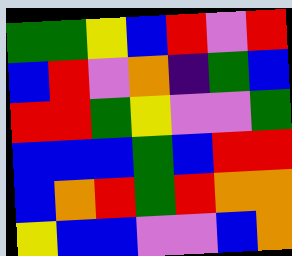[["green", "green", "yellow", "blue", "red", "violet", "red"], ["blue", "red", "violet", "orange", "indigo", "green", "blue"], ["red", "red", "green", "yellow", "violet", "violet", "green"], ["blue", "blue", "blue", "green", "blue", "red", "red"], ["blue", "orange", "red", "green", "red", "orange", "orange"], ["yellow", "blue", "blue", "violet", "violet", "blue", "orange"]]